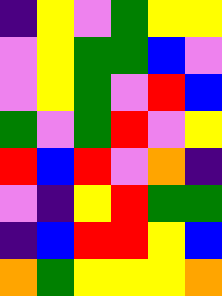[["indigo", "yellow", "violet", "green", "yellow", "yellow"], ["violet", "yellow", "green", "green", "blue", "violet"], ["violet", "yellow", "green", "violet", "red", "blue"], ["green", "violet", "green", "red", "violet", "yellow"], ["red", "blue", "red", "violet", "orange", "indigo"], ["violet", "indigo", "yellow", "red", "green", "green"], ["indigo", "blue", "red", "red", "yellow", "blue"], ["orange", "green", "yellow", "yellow", "yellow", "orange"]]